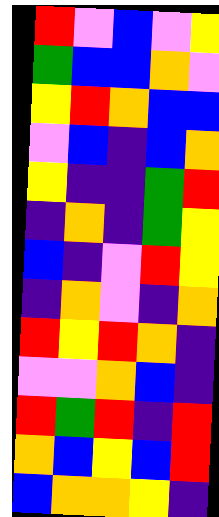[["red", "violet", "blue", "violet", "yellow"], ["green", "blue", "blue", "orange", "violet"], ["yellow", "red", "orange", "blue", "blue"], ["violet", "blue", "indigo", "blue", "orange"], ["yellow", "indigo", "indigo", "green", "red"], ["indigo", "orange", "indigo", "green", "yellow"], ["blue", "indigo", "violet", "red", "yellow"], ["indigo", "orange", "violet", "indigo", "orange"], ["red", "yellow", "red", "orange", "indigo"], ["violet", "violet", "orange", "blue", "indigo"], ["red", "green", "red", "indigo", "red"], ["orange", "blue", "yellow", "blue", "red"], ["blue", "orange", "orange", "yellow", "indigo"]]